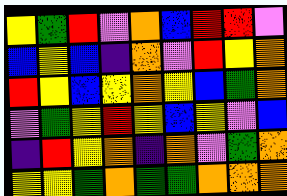[["yellow", "green", "red", "violet", "orange", "blue", "red", "red", "violet"], ["blue", "yellow", "blue", "indigo", "orange", "violet", "red", "yellow", "orange"], ["red", "yellow", "blue", "yellow", "orange", "yellow", "blue", "green", "orange"], ["violet", "green", "yellow", "red", "yellow", "blue", "yellow", "violet", "blue"], ["indigo", "red", "yellow", "orange", "indigo", "orange", "violet", "green", "orange"], ["yellow", "yellow", "green", "orange", "green", "green", "orange", "orange", "orange"]]